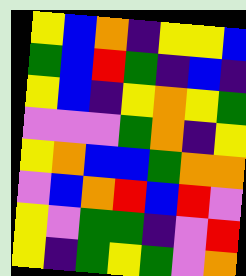[["yellow", "blue", "orange", "indigo", "yellow", "yellow", "blue"], ["green", "blue", "red", "green", "indigo", "blue", "indigo"], ["yellow", "blue", "indigo", "yellow", "orange", "yellow", "green"], ["violet", "violet", "violet", "green", "orange", "indigo", "yellow"], ["yellow", "orange", "blue", "blue", "green", "orange", "orange"], ["violet", "blue", "orange", "red", "blue", "red", "violet"], ["yellow", "violet", "green", "green", "indigo", "violet", "red"], ["yellow", "indigo", "green", "yellow", "green", "violet", "orange"]]